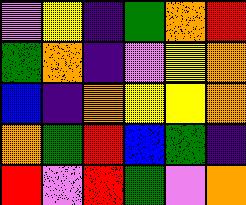[["violet", "yellow", "indigo", "green", "orange", "red"], ["green", "orange", "indigo", "violet", "yellow", "orange"], ["blue", "indigo", "orange", "yellow", "yellow", "orange"], ["orange", "green", "red", "blue", "green", "indigo"], ["red", "violet", "red", "green", "violet", "orange"]]